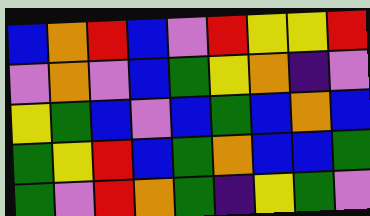[["blue", "orange", "red", "blue", "violet", "red", "yellow", "yellow", "red"], ["violet", "orange", "violet", "blue", "green", "yellow", "orange", "indigo", "violet"], ["yellow", "green", "blue", "violet", "blue", "green", "blue", "orange", "blue"], ["green", "yellow", "red", "blue", "green", "orange", "blue", "blue", "green"], ["green", "violet", "red", "orange", "green", "indigo", "yellow", "green", "violet"]]